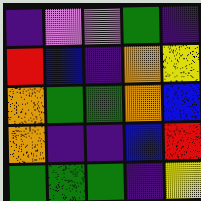[["indigo", "violet", "violet", "green", "indigo"], ["red", "blue", "indigo", "orange", "yellow"], ["orange", "green", "green", "orange", "blue"], ["orange", "indigo", "indigo", "blue", "red"], ["green", "green", "green", "indigo", "yellow"]]